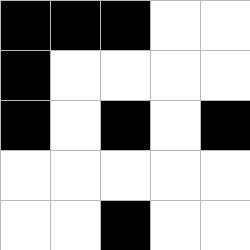[["black", "black", "black", "white", "white"], ["black", "white", "white", "white", "white"], ["black", "white", "black", "white", "black"], ["white", "white", "white", "white", "white"], ["white", "white", "black", "white", "white"]]